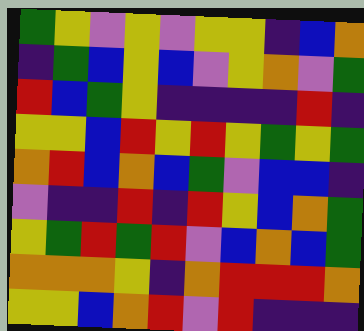[["green", "yellow", "violet", "yellow", "violet", "yellow", "yellow", "indigo", "blue", "orange"], ["indigo", "green", "blue", "yellow", "blue", "violet", "yellow", "orange", "violet", "green"], ["red", "blue", "green", "yellow", "indigo", "indigo", "indigo", "indigo", "red", "indigo"], ["yellow", "yellow", "blue", "red", "yellow", "red", "yellow", "green", "yellow", "green"], ["orange", "red", "blue", "orange", "blue", "green", "violet", "blue", "blue", "indigo"], ["violet", "indigo", "indigo", "red", "indigo", "red", "yellow", "blue", "orange", "green"], ["yellow", "green", "red", "green", "red", "violet", "blue", "orange", "blue", "green"], ["orange", "orange", "orange", "yellow", "indigo", "orange", "red", "red", "red", "orange"], ["yellow", "yellow", "blue", "orange", "red", "violet", "red", "indigo", "indigo", "indigo"]]